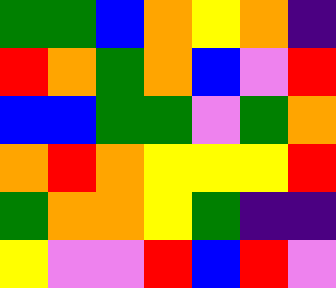[["green", "green", "blue", "orange", "yellow", "orange", "indigo"], ["red", "orange", "green", "orange", "blue", "violet", "red"], ["blue", "blue", "green", "green", "violet", "green", "orange"], ["orange", "red", "orange", "yellow", "yellow", "yellow", "red"], ["green", "orange", "orange", "yellow", "green", "indigo", "indigo"], ["yellow", "violet", "violet", "red", "blue", "red", "violet"]]